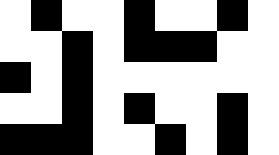[["white", "black", "white", "white", "black", "white", "white", "black", "white"], ["white", "white", "black", "white", "black", "black", "black", "white", "white"], ["black", "white", "black", "white", "white", "white", "white", "white", "white"], ["white", "white", "black", "white", "black", "white", "white", "black", "white"], ["black", "black", "black", "white", "white", "black", "white", "black", "white"]]